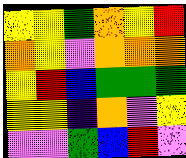[["yellow", "yellow", "green", "orange", "yellow", "red"], ["orange", "yellow", "violet", "orange", "orange", "orange"], ["yellow", "red", "blue", "green", "green", "green"], ["yellow", "yellow", "indigo", "orange", "violet", "yellow"], ["violet", "violet", "green", "blue", "red", "violet"]]